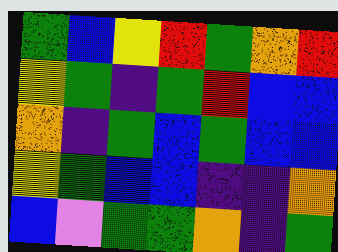[["green", "blue", "yellow", "red", "green", "orange", "red"], ["yellow", "green", "indigo", "green", "red", "blue", "blue"], ["orange", "indigo", "green", "blue", "green", "blue", "blue"], ["yellow", "green", "blue", "blue", "indigo", "indigo", "orange"], ["blue", "violet", "green", "green", "orange", "indigo", "green"]]